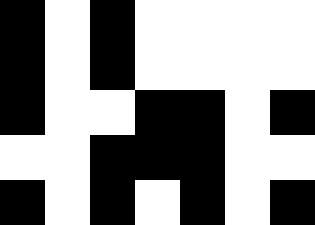[["black", "white", "black", "white", "white", "white", "white"], ["black", "white", "black", "white", "white", "white", "white"], ["black", "white", "white", "black", "black", "white", "black"], ["white", "white", "black", "black", "black", "white", "white"], ["black", "white", "black", "white", "black", "white", "black"]]